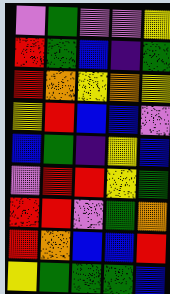[["violet", "green", "violet", "violet", "yellow"], ["red", "green", "blue", "indigo", "green"], ["red", "orange", "yellow", "orange", "yellow"], ["yellow", "red", "blue", "blue", "violet"], ["blue", "green", "indigo", "yellow", "blue"], ["violet", "red", "red", "yellow", "green"], ["red", "red", "violet", "green", "orange"], ["red", "orange", "blue", "blue", "red"], ["yellow", "green", "green", "green", "blue"]]